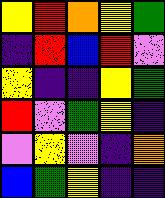[["yellow", "red", "orange", "yellow", "green"], ["indigo", "red", "blue", "red", "violet"], ["yellow", "indigo", "indigo", "yellow", "green"], ["red", "violet", "green", "yellow", "indigo"], ["violet", "yellow", "violet", "indigo", "orange"], ["blue", "green", "yellow", "indigo", "indigo"]]